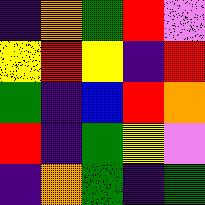[["indigo", "orange", "green", "red", "violet"], ["yellow", "red", "yellow", "indigo", "red"], ["green", "indigo", "blue", "red", "orange"], ["red", "indigo", "green", "yellow", "violet"], ["indigo", "orange", "green", "indigo", "green"]]